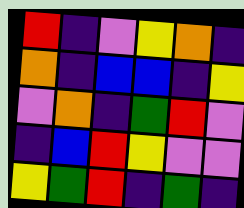[["red", "indigo", "violet", "yellow", "orange", "indigo"], ["orange", "indigo", "blue", "blue", "indigo", "yellow"], ["violet", "orange", "indigo", "green", "red", "violet"], ["indigo", "blue", "red", "yellow", "violet", "violet"], ["yellow", "green", "red", "indigo", "green", "indigo"]]